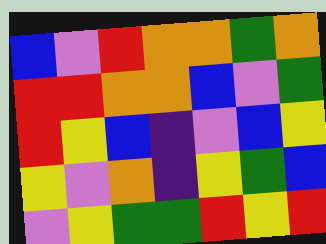[["blue", "violet", "red", "orange", "orange", "green", "orange"], ["red", "red", "orange", "orange", "blue", "violet", "green"], ["red", "yellow", "blue", "indigo", "violet", "blue", "yellow"], ["yellow", "violet", "orange", "indigo", "yellow", "green", "blue"], ["violet", "yellow", "green", "green", "red", "yellow", "red"]]